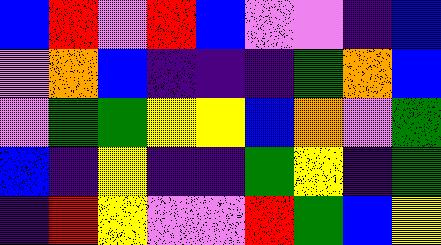[["blue", "red", "violet", "red", "blue", "violet", "violet", "indigo", "blue"], ["violet", "orange", "blue", "indigo", "indigo", "indigo", "green", "orange", "blue"], ["violet", "green", "green", "yellow", "yellow", "blue", "orange", "violet", "green"], ["blue", "indigo", "yellow", "indigo", "indigo", "green", "yellow", "indigo", "green"], ["indigo", "red", "yellow", "violet", "violet", "red", "green", "blue", "yellow"]]